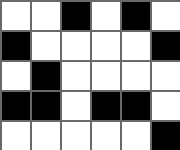[["white", "white", "black", "white", "black", "white"], ["black", "white", "white", "white", "white", "black"], ["white", "black", "white", "white", "white", "white"], ["black", "black", "white", "black", "black", "white"], ["white", "white", "white", "white", "white", "black"]]